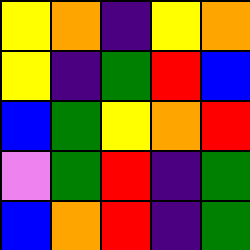[["yellow", "orange", "indigo", "yellow", "orange"], ["yellow", "indigo", "green", "red", "blue"], ["blue", "green", "yellow", "orange", "red"], ["violet", "green", "red", "indigo", "green"], ["blue", "orange", "red", "indigo", "green"]]